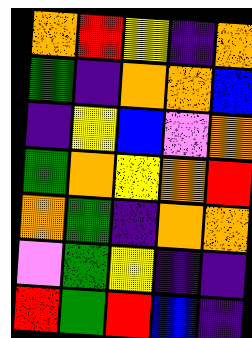[["orange", "red", "yellow", "indigo", "orange"], ["green", "indigo", "orange", "orange", "blue"], ["indigo", "yellow", "blue", "violet", "orange"], ["green", "orange", "yellow", "orange", "red"], ["orange", "green", "indigo", "orange", "orange"], ["violet", "green", "yellow", "indigo", "indigo"], ["red", "green", "red", "blue", "indigo"]]